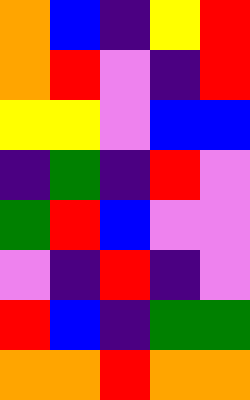[["orange", "blue", "indigo", "yellow", "red"], ["orange", "red", "violet", "indigo", "red"], ["yellow", "yellow", "violet", "blue", "blue"], ["indigo", "green", "indigo", "red", "violet"], ["green", "red", "blue", "violet", "violet"], ["violet", "indigo", "red", "indigo", "violet"], ["red", "blue", "indigo", "green", "green"], ["orange", "orange", "red", "orange", "orange"]]